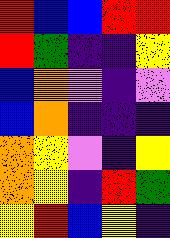[["red", "blue", "blue", "red", "red"], ["red", "green", "indigo", "indigo", "yellow"], ["blue", "orange", "violet", "indigo", "violet"], ["blue", "orange", "indigo", "indigo", "indigo"], ["orange", "yellow", "violet", "indigo", "yellow"], ["orange", "yellow", "indigo", "red", "green"], ["yellow", "red", "blue", "yellow", "indigo"]]